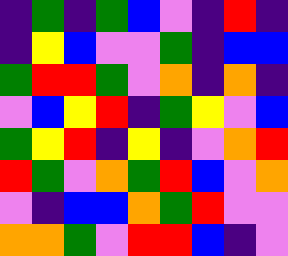[["indigo", "green", "indigo", "green", "blue", "violet", "indigo", "red", "indigo"], ["indigo", "yellow", "blue", "violet", "violet", "green", "indigo", "blue", "blue"], ["green", "red", "red", "green", "violet", "orange", "indigo", "orange", "indigo"], ["violet", "blue", "yellow", "red", "indigo", "green", "yellow", "violet", "blue"], ["green", "yellow", "red", "indigo", "yellow", "indigo", "violet", "orange", "red"], ["red", "green", "violet", "orange", "green", "red", "blue", "violet", "orange"], ["violet", "indigo", "blue", "blue", "orange", "green", "red", "violet", "violet"], ["orange", "orange", "green", "violet", "red", "red", "blue", "indigo", "violet"]]